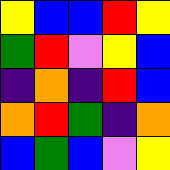[["yellow", "blue", "blue", "red", "yellow"], ["green", "red", "violet", "yellow", "blue"], ["indigo", "orange", "indigo", "red", "blue"], ["orange", "red", "green", "indigo", "orange"], ["blue", "green", "blue", "violet", "yellow"]]